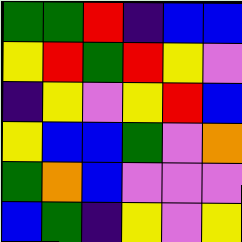[["green", "green", "red", "indigo", "blue", "blue"], ["yellow", "red", "green", "red", "yellow", "violet"], ["indigo", "yellow", "violet", "yellow", "red", "blue"], ["yellow", "blue", "blue", "green", "violet", "orange"], ["green", "orange", "blue", "violet", "violet", "violet"], ["blue", "green", "indigo", "yellow", "violet", "yellow"]]